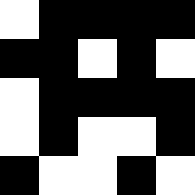[["white", "black", "black", "black", "black"], ["black", "black", "white", "black", "white"], ["white", "black", "black", "black", "black"], ["white", "black", "white", "white", "black"], ["black", "white", "white", "black", "white"]]